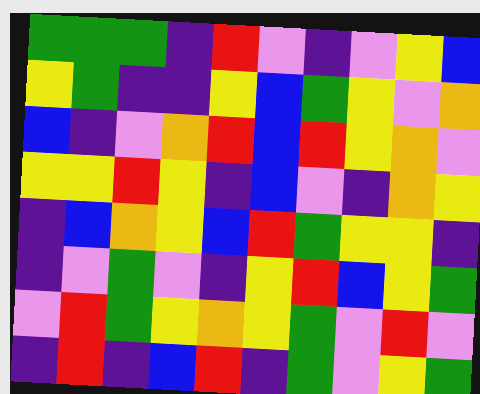[["green", "green", "green", "indigo", "red", "violet", "indigo", "violet", "yellow", "blue"], ["yellow", "green", "indigo", "indigo", "yellow", "blue", "green", "yellow", "violet", "orange"], ["blue", "indigo", "violet", "orange", "red", "blue", "red", "yellow", "orange", "violet"], ["yellow", "yellow", "red", "yellow", "indigo", "blue", "violet", "indigo", "orange", "yellow"], ["indigo", "blue", "orange", "yellow", "blue", "red", "green", "yellow", "yellow", "indigo"], ["indigo", "violet", "green", "violet", "indigo", "yellow", "red", "blue", "yellow", "green"], ["violet", "red", "green", "yellow", "orange", "yellow", "green", "violet", "red", "violet"], ["indigo", "red", "indigo", "blue", "red", "indigo", "green", "violet", "yellow", "green"]]